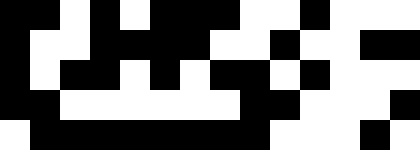[["black", "black", "white", "black", "white", "black", "black", "black", "white", "white", "black", "white", "white", "white"], ["black", "white", "white", "black", "black", "black", "black", "white", "white", "black", "white", "white", "black", "black"], ["black", "white", "black", "black", "white", "black", "white", "black", "black", "white", "black", "white", "white", "white"], ["black", "black", "white", "white", "white", "white", "white", "white", "black", "black", "white", "white", "white", "black"], ["white", "black", "black", "black", "black", "black", "black", "black", "black", "white", "white", "white", "black", "white"]]